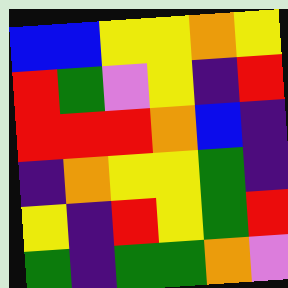[["blue", "blue", "yellow", "yellow", "orange", "yellow"], ["red", "green", "violet", "yellow", "indigo", "red"], ["red", "red", "red", "orange", "blue", "indigo"], ["indigo", "orange", "yellow", "yellow", "green", "indigo"], ["yellow", "indigo", "red", "yellow", "green", "red"], ["green", "indigo", "green", "green", "orange", "violet"]]